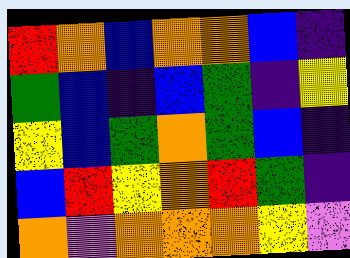[["red", "orange", "blue", "orange", "orange", "blue", "indigo"], ["green", "blue", "indigo", "blue", "green", "indigo", "yellow"], ["yellow", "blue", "green", "orange", "green", "blue", "indigo"], ["blue", "red", "yellow", "orange", "red", "green", "indigo"], ["orange", "violet", "orange", "orange", "orange", "yellow", "violet"]]